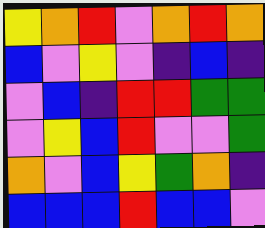[["yellow", "orange", "red", "violet", "orange", "red", "orange"], ["blue", "violet", "yellow", "violet", "indigo", "blue", "indigo"], ["violet", "blue", "indigo", "red", "red", "green", "green"], ["violet", "yellow", "blue", "red", "violet", "violet", "green"], ["orange", "violet", "blue", "yellow", "green", "orange", "indigo"], ["blue", "blue", "blue", "red", "blue", "blue", "violet"]]